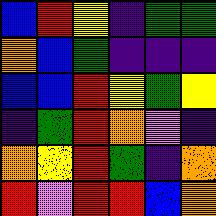[["blue", "red", "yellow", "indigo", "green", "green"], ["orange", "blue", "green", "indigo", "indigo", "indigo"], ["blue", "blue", "red", "yellow", "green", "yellow"], ["indigo", "green", "red", "orange", "violet", "indigo"], ["orange", "yellow", "red", "green", "indigo", "orange"], ["red", "violet", "red", "red", "blue", "orange"]]